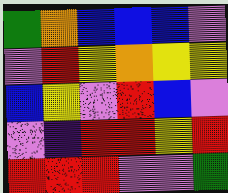[["green", "orange", "blue", "blue", "blue", "violet"], ["violet", "red", "yellow", "orange", "yellow", "yellow"], ["blue", "yellow", "violet", "red", "blue", "violet"], ["violet", "indigo", "red", "red", "yellow", "red"], ["red", "red", "red", "violet", "violet", "green"]]